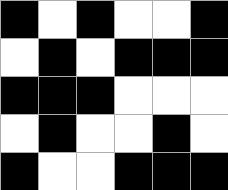[["black", "white", "black", "white", "white", "black"], ["white", "black", "white", "black", "black", "black"], ["black", "black", "black", "white", "white", "white"], ["white", "black", "white", "white", "black", "white"], ["black", "white", "white", "black", "black", "black"]]